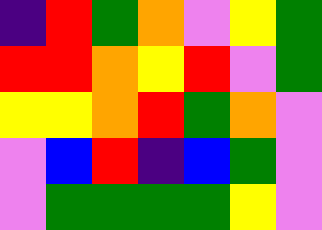[["indigo", "red", "green", "orange", "violet", "yellow", "green"], ["red", "red", "orange", "yellow", "red", "violet", "green"], ["yellow", "yellow", "orange", "red", "green", "orange", "violet"], ["violet", "blue", "red", "indigo", "blue", "green", "violet"], ["violet", "green", "green", "green", "green", "yellow", "violet"]]